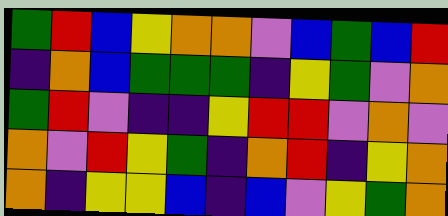[["green", "red", "blue", "yellow", "orange", "orange", "violet", "blue", "green", "blue", "red"], ["indigo", "orange", "blue", "green", "green", "green", "indigo", "yellow", "green", "violet", "orange"], ["green", "red", "violet", "indigo", "indigo", "yellow", "red", "red", "violet", "orange", "violet"], ["orange", "violet", "red", "yellow", "green", "indigo", "orange", "red", "indigo", "yellow", "orange"], ["orange", "indigo", "yellow", "yellow", "blue", "indigo", "blue", "violet", "yellow", "green", "orange"]]